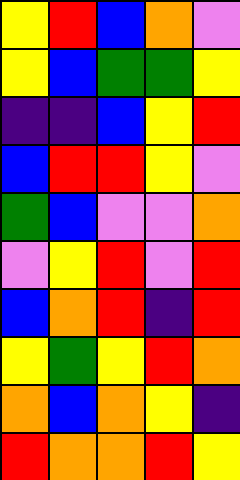[["yellow", "red", "blue", "orange", "violet"], ["yellow", "blue", "green", "green", "yellow"], ["indigo", "indigo", "blue", "yellow", "red"], ["blue", "red", "red", "yellow", "violet"], ["green", "blue", "violet", "violet", "orange"], ["violet", "yellow", "red", "violet", "red"], ["blue", "orange", "red", "indigo", "red"], ["yellow", "green", "yellow", "red", "orange"], ["orange", "blue", "orange", "yellow", "indigo"], ["red", "orange", "orange", "red", "yellow"]]